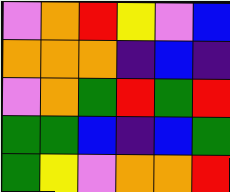[["violet", "orange", "red", "yellow", "violet", "blue"], ["orange", "orange", "orange", "indigo", "blue", "indigo"], ["violet", "orange", "green", "red", "green", "red"], ["green", "green", "blue", "indigo", "blue", "green"], ["green", "yellow", "violet", "orange", "orange", "red"]]